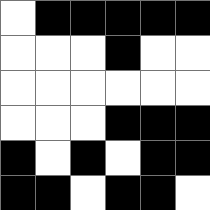[["white", "black", "black", "black", "black", "black"], ["white", "white", "white", "black", "white", "white"], ["white", "white", "white", "white", "white", "white"], ["white", "white", "white", "black", "black", "black"], ["black", "white", "black", "white", "black", "black"], ["black", "black", "white", "black", "black", "white"]]